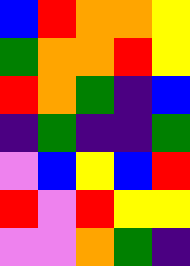[["blue", "red", "orange", "orange", "yellow"], ["green", "orange", "orange", "red", "yellow"], ["red", "orange", "green", "indigo", "blue"], ["indigo", "green", "indigo", "indigo", "green"], ["violet", "blue", "yellow", "blue", "red"], ["red", "violet", "red", "yellow", "yellow"], ["violet", "violet", "orange", "green", "indigo"]]